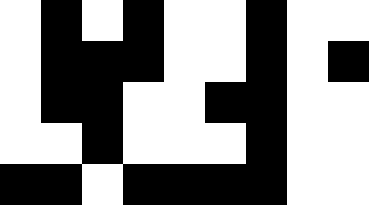[["white", "black", "white", "black", "white", "white", "black", "white", "white"], ["white", "black", "black", "black", "white", "white", "black", "white", "black"], ["white", "black", "black", "white", "white", "black", "black", "white", "white"], ["white", "white", "black", "white", "white", "white", "black", "white", "white"], ["black", "black", "white", "black", "black", "black", "black", "white", "white"]]